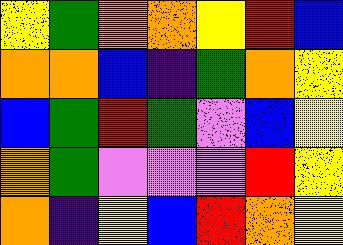[["yellow", "green", "orange", "orange", "yellow", "red", "blue"], ["orange", "orange", "blue", "indigo", "green", "orange", "yellow"], ["blue", "green", "red", "green", "violet", "blue", "yellow"], ["orange", "green", "violet", "violet", "violet", "red", "yellow"], ["orange", "indigo", "yellow", "blue", "red", "orange", "yellow"]]